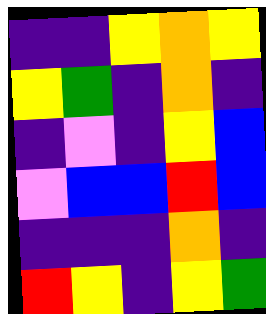[["indigo", "indigo", "yellow", "orange", "yellow"], ["yellow", "green", "indigo", "orange", "indigo"], ["indigo", "violet", "indigo", "yellow", "blue"], ["violet", "blue", "blue", "red", "blue"], ["indigo", "indigo", "indigo", "orange", "indigo"], ["red", "yellow", "indigo", "yellow", "green"]]